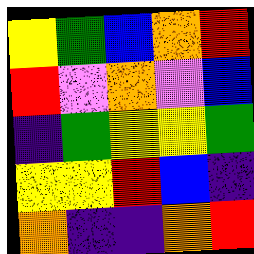[["yellow", "green", "blue", "orange", "red"], ["red", "violet", "orange", "violet", "blue"], ["indigo", "green", "yellow", "yellow", "green"], ["yellow", "yellow", "red", "blue", "indigo"], ["orange", "indigo", "indigo", "orange", "red"]]